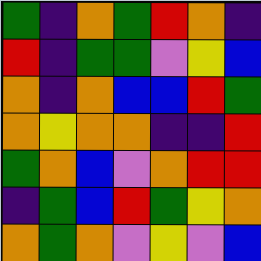[["green", "indigo", "orange", "green", "red", "orange", "indigo"], ["red", "indigo", "green", "green", "violet", "yellow", "blue"], ["orange", "indigo", "orange", "blue", "blue", "red", "green"], ["orange", "yellow", "orange", "orange", "indigo", "indigo", "red"], ["green", "orange", "blue", "violet", "orange", "red", "red"], ["indigo", "green", "blue", "red", "green", "yellow", "orange"], ["orange", "green", "orange", "violet", "yellow", "violet", "blue"]]